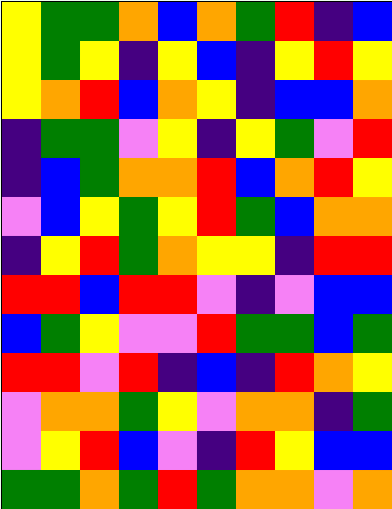[["yellow", "green", "green", "orange", "blue", "orange", "green", "red", "indigo", "blue"], ["yellow", "green", "yellow", "indigo", "yellow", "blue", "indigo", "yellow", "red", "yellow"], ["yellow", "orange", "red", "blue", "orange", "yellow", "indigo", "blue", "blue", "orange"], ["indigo", "green", "green", "violet", "yellow", "indigo", "yellow", "green", "violet", "red"], ["indigo", "blue", "green", "orange", "orange", "red", "blue", "orange", "red", "yellow"], ["violet", "blue", "yellow", "green", "yellow", "red", "green", "blue", "orange", "orange"], ["indigo", "yellow", "red", "green", "orange", "yellow", "yellow", "indigo", "red", "red"], ["red", "red", "blue", "red", "red", "violet", "indigo", "violet", "blue", "blue"], ["blue", "green", "yellow", "violet", "violet", "red", "green", "green", "blue", "green"], ["red", "red", "violet", "red", "indigo", "blue", "indigo", "red", "orange", "yellow"], ["violet", "orange", "orange", "green", "yellow", "violet", "orange", "orange", "indigo", "green"], ["violet", "yellow", "red", "blue", "violet", "indigo", "red", "yellow", "blue", "blue"], ["green", "green", "orange", "green", "red", "green", "orange", "orange", "violet", "orange"]]